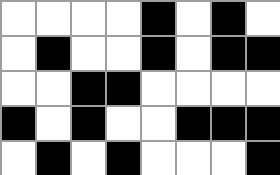[["white", "white", "white", "white", "black", "white", "black", "white"], ["white", "black", "white", "white", "black", "white", "black", "black"], ["white", "white", "black", "black", "white", "white", "white", "white"], ["black", "white", "black", "white", "white", "black", "black", "black"], ["white", "black", "white", "black", "white", "white", "white", "black"]]